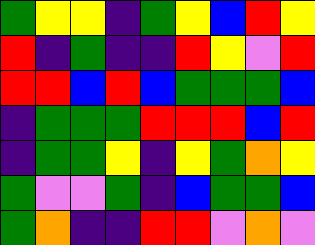[["green", "yellow", "yellow", "indigo", "green", "yellow", "blue", "red", "yellow"], ["red", "indigo", "green", "indigo", "indigo", "red", "yellow", "violet", "red"], ["red", "red", "blue", "red", "blue", "green", "green", "green", "blue"], ["indigo", "green", "green", "green", "red", "red", "red", "blue", "red"], ["indigo", "green", "green", "yellow", "indigo", "yellow", "green", "orange", "yellow"], ["green", "violet", "violet", "green", "indigo", "blue", "green", "green", "blue"], ["green", "orange", "indigo", "indigo", "red", "red", "violet", "orange", "violet"]]